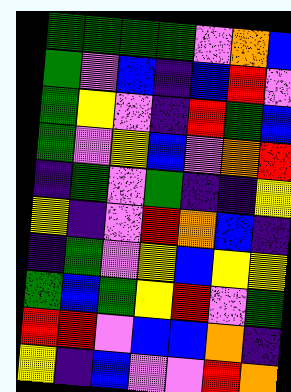[["green", "green", "green", "green", "violet", "orange", "blue"], ["green", "violet", "blue", "indigo", "blue", "red", "violet"], ["green", "yellow", "violet", "indigo", "red", "green", "blue"], ["green", "violet", "yellow", "blue", "violet", "orange", "red"], ["indigo", "green", "violet", "green", "indigo", "indigo", "yellow"], ["yellow", "indigo", "violet", "red", "orange", "blue", "indigo"], ["indigo", "green", "violet", "yellow", "blue", "yellow", "yellow"], ["green", "blue", "green", "yellow", "red", "violet", "green"], ["red", "red", "violet", "blue", "blue", "orange", "indigo"], ["yellow", "indigo", "blue", "violet", "violet", "red", "orange"]]